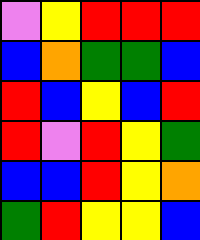[["violet", "yellow", "red", "red", "red"], ["blue", "orange", "green", "green", "blue"], ["red", "blue", "yellow", "blue", "red"], ["red", "violet", "red", "yellow", "green"], ["blue", "blue", "red", "yellow", "orange"], ["green", "red", "yellow", "yellow", "blue"]]